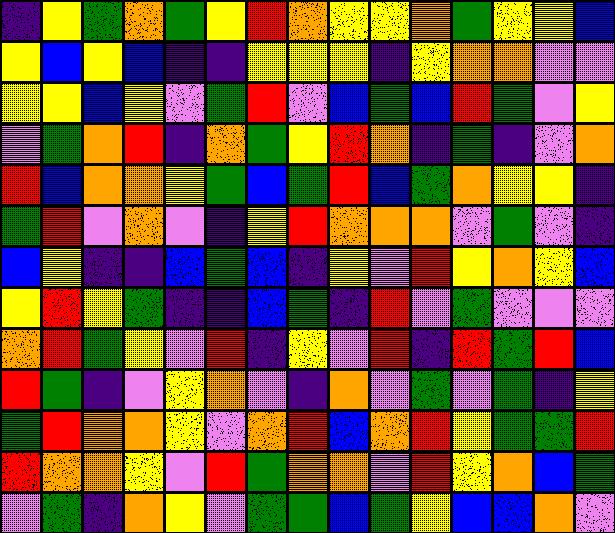[["indigo", "yellow", "green", "orange", "green", "yellow", "red", "orange", "yellow", "yellow", "orange", "green", "yellow", "yellow", "blue"], ["yellow", "blue", "yellow", "blue", "indigo", "indigo", "yellow", "yellow", "yellow", "indigo", "yellow", "orange", "orange", "violet", "violet"], ["yellow", "yellow", "blue", "yellow", "violet", "green", "red", "violet", "blue", "green", "blue", "red", "green", "violet", "yellow"], ["violet", "green", "orange", "red", "indigo", "orange", "green", "yellow", "red", "orange", "indigo", "green", "indigo", "violet", "orange"], ["red", "blue", "orange", "orange", "yellow", "green", "blue", "green", "red", "blue", "green", "orange", "yellow", "yellow", "indigo"], ["green", "red", "violet", "orange", "violet", "indigo", "yellow", "red", "orange", "orange", "orange", "violet", "green", "violet", "indigo"], ["blue", "yellow", "indigo", "indigo", "blue", "green", "blue", "indigo", "yellow", "violet", "red", "yellow", "orange", "yellow", "blue"], ["yellow", "red", "yellow", "green", "indigo", "indigo", "blue", "green", "indigo", "red", "violet", "green", "violet", "violet", "violet"], ["orange", "red", "green", "yellow", "violet", "red", "indigo", "yellow", "violet", "red", "indigo", "red", "green", "red", "blue"], ["red", "green", "indigo", "violet", "yellow", "orange", "violet", "indigo", "orange", "violet", "green", "violet", "green", "indigo", "yellow"], ["green", "red", "orange", "orange", "yellow", "violet", "orange", "red", "blue", "orange", "red", "yellow", "green", "green", "red"], ["red", "orange", "orange", "yellow", "violet", "red", "green", "orange", "orange", "violet", "red", "yellow", "orange", "blue", "green"], ["violet", "green", "indigo", "orange", "yellow", "violet", "green", "green", "blue", "green", "yellow", "blue", "blue", "orange", "violet"]]